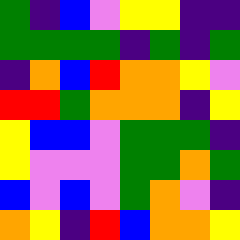[["green", "indigo", "blue", "violet", "yellow", "yellow", "indigo", "indigo"], ["green", "green", "green", "green", "indigo", "green", "indigo", "green"], ["indigo", "orange", "blue", "red", "orange", "orange", "yellow", "violet"], ["red", "red", "green", "orange", "orange", "orange", "indigo", "yellow"], ["yellow", "blue", "blue", "violet", "green", "green", "green", "indigo"], ["yellow", "violet", "violet", "violet", "green", "green", "orange", "green"], ["blue", "violet", "blue", "violet", "green", "orange", "violet", "indigo"], ["orange", "yellow", "indigo", "red", "blue", "orange", "orange", "yellow"]]